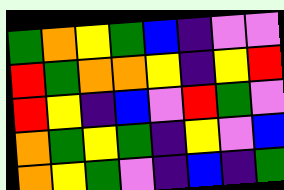[["green", "orange", "yellow", "green", "blue", "indigo", "violet", "violet"], ["red", "green", "orange", "orange", "yellow", "indigo", "yellow", "red"], ["red", "yellow", "indigo", "blue", "violet", "red", "green", "violet"], ["orange", "green", "yellow", "green", "indigo", "yellow", "violet", "blue"], ["orange", "yellow", "green", "violet", "indigo", "blue", "indigo", "green"]]